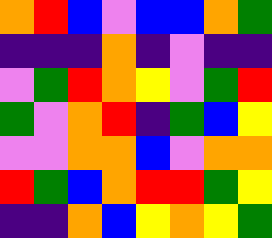[["orange", "red", "blue", "violet", "blue", "blue", "orange", "green"], ["indigo", "indigo", "indigo", "orange", "indigo", "violet", "indigo", "indigo"], ["violet", "green", "red", "orange", "yellow", "violet", "green", "red"], ["green", "violet", "orange", "red", "indigo", "green", "blue", "yellow"], ["violet", "violet", "orange", "orange", "blue", "violet", "orange", "orange"], ["red", "green", "blue", "orange", "red", "red", "green", "yellow"], ["indigo", "indigo", "orange", "blue", "yellow", "orange", "yellow", "green"]]